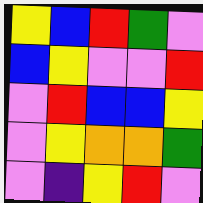[["yellow", "blue", "red", "green", "violet"], ["blue", "yellow", "violet", "violet", "red"], ["violet", "red", "blue", "blue", "yellow"], ["violet", "yellow", "orange", "orange", "green"], ["violet", "indigo", "yellow", "red", "violet"]]